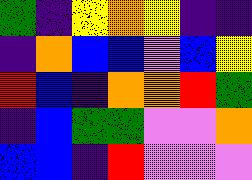[["green", "indigo", "yellow", "orange", "yellow", "indigo", "indigo"], ["indigo", "orange", "blue", "blue", "violet", "blue", "yellow"], ["red", "blue", "indigo", "orange", "orange", "red", "green"], ["indigo", "blue", "green", "green", "violet", "violet", "orange"], ["blue", "blue", "indigo", "red", "violet", "violet", "violet"]]